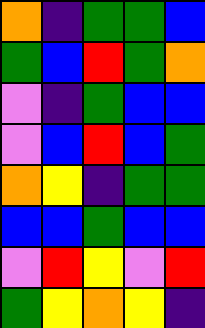[["orange", "indigo", "green", "green", "blue"], ["green", "blue", "red", "green", "orange"], ["violet", "indigo", "green", "blue", "blue"], ["violet", "blue", "red", "blue", "green"], ["orange", "yellow", "indigo", "green", "green"], ["blue", "blue", "green", "blue", "blue"], ["violet", "red", "yellow", "violet", "red"], ["green", "yellow", "orange", "yellow", "indigo"]]